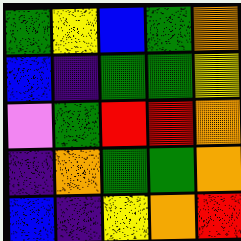[["green", "yellow", "blue", "green", "orange"], ["blue", "indigo", "green", "green", "yellow"], ["violet", "green", "red", "red", "orange"], ["indigo", "orange", "green", "green", "orange"], ["blue", "indigo", "yellow", "orange", "red"]]